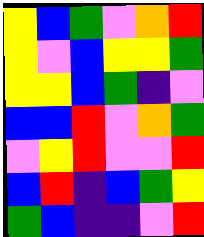[["yellow", "blue", "green", "violet", "orange", "red"], ["yellow", "violet", "blue", "yellow", "yellow", "green"], ["yellow", "yellow", "blue", "green", "indigo", "violet"], ["blue", "blue", "red", "violet", "orange", "green"], ["violet", "yellow", "red", "violet", "violet", "red"], ["blue", "red", "indigo", "blue", "green", "yellow"], ["green", "blue", "indigo", "indigo", "violet", "red"]]